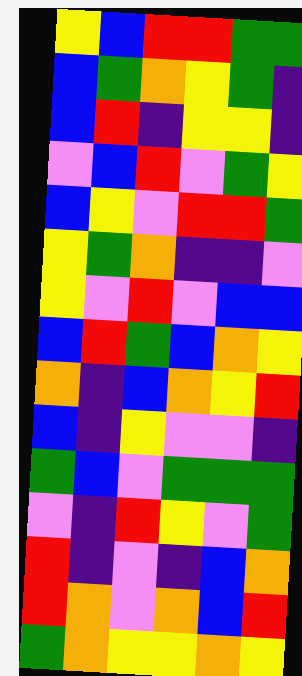[["yellow", "blue", "red", "red", "green", "green"], ["blue", "green", "orange", "yellow", "green", "indigo"], ["blue", "red", "indigo", "yellow", "yellow", "indigo"], ["violet", "blue", "red", "violet", "green", "yellow"], ["blue", "yellow", "violet", "red", "red", "green"], ["yellow", "green", "orange", "indigo", "indigo", "violet"], ["yellow", "violet", "red", "violet", "blue", "blue"], ["blue", "red", "green", "blue", "orange", "yellow"], ["orange", "indigo", "blue", "orange", "yellow", "red"], ["blue", "indigo", "yellow", "violet", "violet", "indigo"], ["green", "blue", "violet", "green", "green", "green"], ["violet", "indigo", "red", "yellow", "violet", "green"], ["red", "indigo", "violet", "indigo", "blue", "orange"], ["red", "orange", "violet", "orange", "blue", "red"], ["green", "orange", "yellow", "yellow", "orange", "yellow"]]